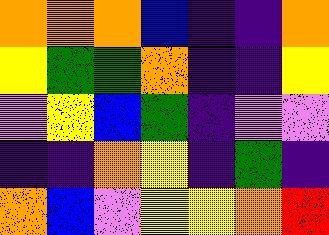[["orange", "orange", "orange", "blue", "indigo", "indigo", "orange"], ["yellow", "green", "green", "orange", "indigo", "indigo", "yellow"], ["violet", "yellow", "blue", "green", "indigo", "violet", "violet"], ["indigo", "indigo", "orange", "yellow", "indigo", "green", "indigo"], ["orange", "blue", "violet", "yellow", "yellow", "orange", "red"]]